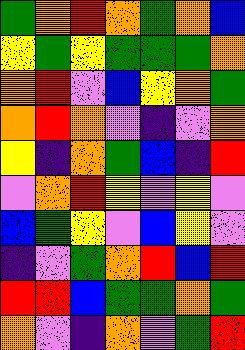[["green", "orange", "red", "orange", "green", "orange", "blue"], ["yellow", "green", "yellow", "green", "green", "green", "orange"], ["orange", "red", "violet", "blue", "yellow", "orange", "green"], ["orange", "red", "orange", "violet", "indigo", "violet", "orange"], ["yellow", "indigo", "orange", "green", "blue", "indigo", "red"], ["violet", "orange", "red", "yellow", "violet", "yellow", "violet"], ["blue", "green", "yellow", "violet", "blue", "yellow", "violet"], ["indigo", "violet", "green", "orange", "red", "blue", "red"], ["red", "red", "blue", "green", "green", "orange", "green"], ["orange", "violet", "indigo", "orange", "violet", "green", "red"]]